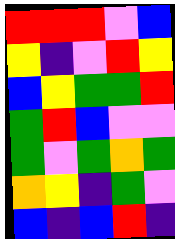[["red", "red", "red", "violet", "blue"], ["yellow", "indigo", "violet", "red", "yellow"], ["blue", "yellow", "green", "green", "red"], ["green", "red", "blue", "violet", "violet"], ["green", "violet", "green", "orange", "green"], ["orange", "yellow", "indigo", "green", "violet"], ["blue", "indigo", "blue", "red", "indigo"]]